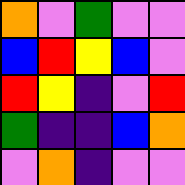[["orange", "violet", "green", "violet", "violet"], ["blue", "red", "yellow", "blue", "violet"], ["red", "yellow", "indigo", "violet", "red"], ["green", "indigo", "indigo", "blue", "orange"], ["violet", "orange", "indigo", "violet", "violet"]]